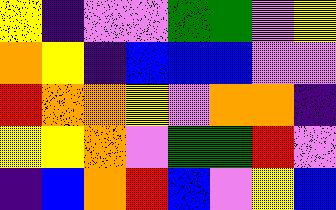[["yellow", "indigo", "violet", "violet", "green", "green", "violet", "yellow"], ["orange", "yellow", "indigo", "blue", "blue", "blue", "violet", "violet"], ["red", "orange", "orange", "yellow", "violet", "orange", "orange", "indigo"], ["yellow", "yellow", "orange", "violet", "green", "green", "red", "violet"], ["indigo", "blue", "orange", "red", "blue", "violet", "yellow", "blue"]]